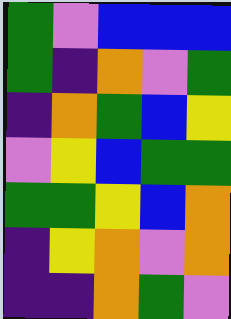[["green", "violet", "blue", "blue", "blue"], ["green", "indigo", "orange", "violet", "green"], ["indigo", "orange", "green", "blue", "yellow"], ["violet", "yellow", "blue", "green", "green"], ["green", "green", "yellow", "blue", "orange"], ["indigo", "yellow", "orange", "violet", "orange"], ["indigo", "indigo", "orange", "green", "violet"]]